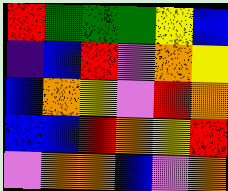[["red", "green", "green", "green", "yellow", "blue"], ["indigo", "blue", "red", "violet", "orange", "yellow"], ["blue", "orange", "yellow", "violet", "red", "orange"], ["blue", "blue", "red", "orange", "yellow", "red"], ["violet", "orange", "orange", "blue", "violet", "orange"]]